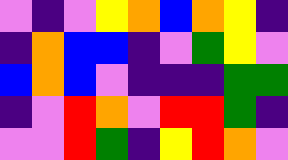[["violet", "indigo", "violet", "yellow", "orange", "blue", "orange", "yellow", "indigo"], ["indigo", "orange", "blue", "blue", "indigo", "violet", "green", "yellow", "violet"], ["blue", "orange", "blue", "violet", "indigo", "indigo", "indigo", "green", "green"], ["indigo", "violet", "red", "orange", "violet", "red", "red", "green", "indigo"], ["violet", "violet", "red", "green", "indigo", "yellow", "red", "orange", "violet"]]